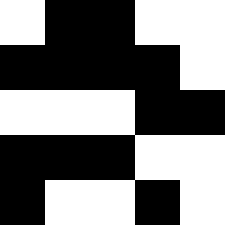[["white", "black", "black", "white", "white"], ["black", "black", "black", "black", "white"], ["white", "white", "white", "black", "black"], ["black", "black", "black", "white", "white"], ["black", "white", "white", "black", "white"]]